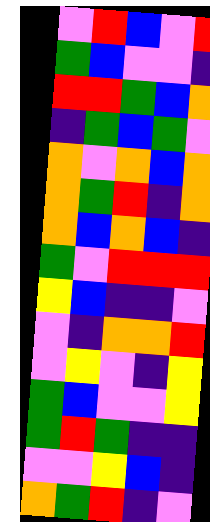[["violet", "red", "blue", "violet", "red"], ["green", "blue", "violet", "violet", "indigo"], ["red", "red", "green", "blue", "orange"], ["indigo", "green", "blue", "green", "violet"], ["orange", "violet", "orange", "blue", "orange"], ["orange", "green", "red", "indigo", "orange"], ["orange", "blue", "orange", "blue", "indigo"], ["green", "violet", "red", "red", "red"], ["yellow", "blue", "indigo", "indigo", "violet"], ["violet", "indigo", "orange", "orange", "red"], ["violet", "yellow", "violet", "indigo", "yellow"], ["green", "blue", "violet", "violet", "yellow"], ["green", "red", "green", "indigo", "indigo"], ["violet", "violet", "yellow", "blue", "indigo"], ["orange", "green", "red", "indigo", "violet"]]